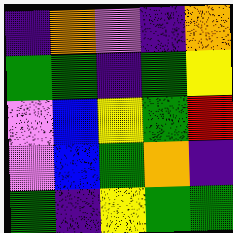[["indigo", "orange", "violet", "indigo", "orange"], ["green", "green", "indigo", "green", "yellow"], ["violet", "blue", "yellow", "green", "red"], ["violet", "blue", "green", "orange", "indigo"], ["green", "indigo", "yellow", "green", "green"]]